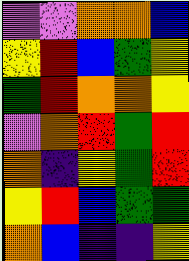[["violet", "violet", "orange", "orange", "blue"], ["yellow", "red", "blue", "green", "yellow"], ["green", "red", "orange", "orange", "yellow"], ["violet", "orange", "red", "green", "red"], ["orange", "indigo", "yellow", "green", "red"], ["yellow", "red", "blue", "green", "green"], ["orange", "blue", "indigo", "indigo", "yellow"]]